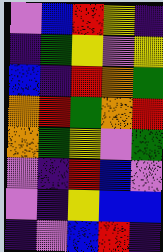[["violet", "blue", "red", "yellow", "indigo"], ["indigo", "green", "yellow", "violet", "yellow"], ["blue", "indigo", "red", "orange", "green"], ["orange", "red", "green", "orange", "red"], ["orange", "green", "yellow", "violet", "green"], ["violet", "indigo", "red", "blue", "violet"], ["violet", "indigo", "yellow", "blue", "blue"], ["indigo", "violet", "blue", "red", "indigo"]]